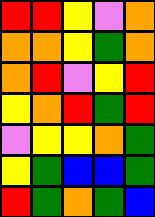[["red", "red", "yellow", "violet", "orange"], ["orange", "orange", "yellow", "green", "orange"], ["orange", "red", "violet", "yellow", "red"], ["yellow", "orange", "red", "green", "red"], ["violet", "yellow", "yellow", "orange", "green"], ["yellow", "green", "blue", "blue", "green"], ["red", "green", "orange", "green", "blue"]]